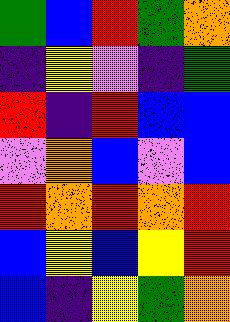[["green", "blue", "red", "green", "orange"], ["indigo", "yellow", "violet", "indigo", "green"], ["red", "indigo", "red", "blue", "blue"], ["violet", "orange", "blue", "violet", "blue"], ["red", "orange", "red", "orange", "red"], ["blue", "yellow", "blue", "yellow", "red"], ["blue", "indigo", "yellow", "green", "orange"]]